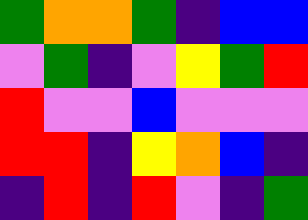[["green", "orange", "orange", "green", "indigo", "blue", "blue"], ["violet", "green", "indigo", "violet", "yellow", "green", "red"], ["red", "violet", "violet", "blue", "violet", "violet", "violet"], ["red", "red", "indigo", "yellow", "orange", "blue", "indigo"], ["indigo", "red", "indigo", "red", "violet", "indigo", "green"]]